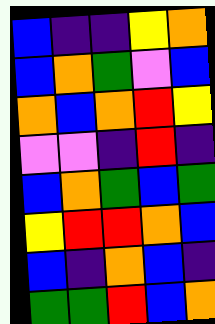[["blue", "indigo", "indigo", "yellow", "orange"], ["blue", "orange", "green", "violet", "blue"], ["orange", "blue", "orange", "red", "yellow"], ["violet", "violet", "indigo", "red", "indigo"], ["blue", "orange", "green", "blue", "green"], ["yellow", "red", "red", "orange", "blue"], ["blue", "indigo", "orange", "blue", "indigo"], ["green", "green", "red", "blue", "orange"]]